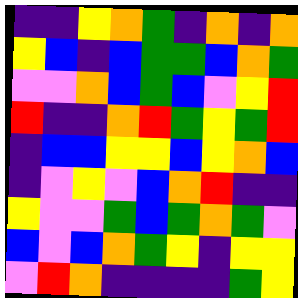[["indigo", "indigo", "yellow", "orange", "green", "indigo", "orange", "indigo", "orange"], ["yellow", "blue", "indigo", "blue", "green", "green", "blue", "orange", "green"], ["violet", "violet", "orange", "blue", "green", "blue", "violet", "yellow", "red"], ["red", "indigo", "indigo", "orange", "red", "green", "yellow", "green", "red"], ["indigo", "blue", "blue", "yellow", "yellow", "blue", "yellow", "orange", "blue"], ["indigo", "violet", "yellow", "violet", "blue", "orange", "red", "indigo", "indigo"], ["yellow", "violet", "violet", "green", "blue", "green", "orange", "green", "violet"], ["blue", "violet", "blue", "orange", "green", "yellow", "indigo", "yellow", "yellow"], ["violet", "red", "orange", "indigo", "indigo", "indigo", "indigo", "green", "yellow"]]